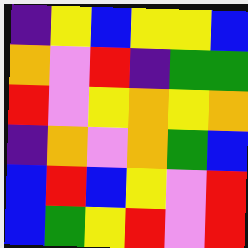[["indigo", "yellow", "blue", "yellow", "yellow", "blue"], ["orange", "violet", "red", "indigo", "green", "green"], ["red", "violet", "yellow", "orange", "yellow", "orange"], ["indigo", "orange", "violet", "orange", "green", "blue"], ["blue", "red", "blue", "yellow", "violet", "red"], ["blue", "green", "yellow", "red", "violet", "red"]]